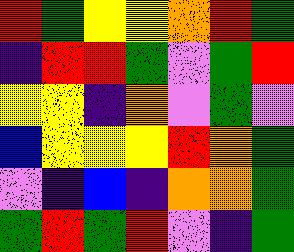[["red", "green", "yellow", "yellow", "orange", "red", "green"], ["indigo", "red", "red", "green", "violet", "green", "red"], ["yellow", "yellow", "indigo", "orange", "violet", "green", "violet"], ["blue", "yellow", "yellow", "yellow", "red", "orange", "green"], ["violet", "indigo", "blue", "indigo", "orange", "orange", "green"], ["green", "red", "green", "red", "violet", "indigo", "green"]]